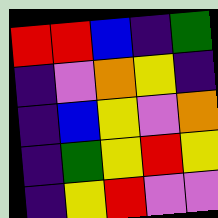[["red", "red", "blue", "indigo", "green"], ["indigo", "violet", "orange", "yellow", "indigo"], ["indigo", "blue", "yellow", "violet", "orange"], ["indigo", "green", "yellow", "red", "yellow"], ["indigo", "yellow", "red", "violet", "violet"]]